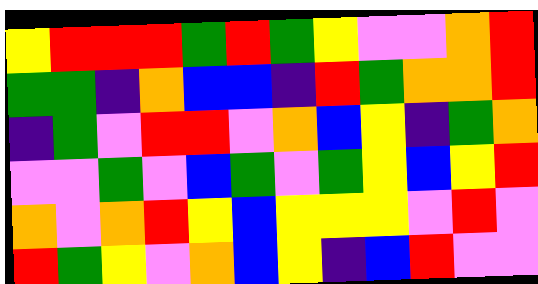[["yellow", "red", "red", "red", "green", "red", "green", "yellow", "violet", "violet", "orange", "red"], ["green", "green", "indigo", "orange", "blue", "blue", "indigo", "red", "green", "orange", "orange", "red"], ["indigo", "green", "violet", "red", "red", "violet", "orange", "blue", "yellow", "indigo", "green", "orange"], ["violet", "violet", "green", "violet", "blue", "green", "violet", "green", "yellow", "blue", "yellow", "red"], ["orange", "violet", "orange", "red", "yellow", "blue", "yellow", "yellow", "yellow", "violet", "red", "violet"], ["red", "green", "yellow", "violet", "orange", "blue", "yellow", "indigo", "blue", "red", "violet", "violet"]]